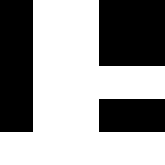[["black", "white", "white", "black", "black"], ["black", "white", "white", "black", "black"], ["black", "white", "white", "white", "white"], ["black", "white", "white", "black", "black"], ["white", "white", "white", "white", "white"]]